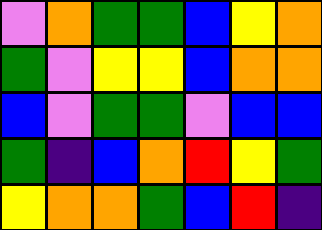[["violet", "orange", "green", "green", "blue", "yellow", "orange"], ["green", "violet", "yellow", "yellow", "blue", "orange", "orange"], ["blue", "violet", "green", "green", "violet", "blue", "blue"], ["green", "indigo", "blue", "orange", "red", "yellow", "green"], ["yellow", "orange", "orange", "green", "blue", "red", "indigo"]]